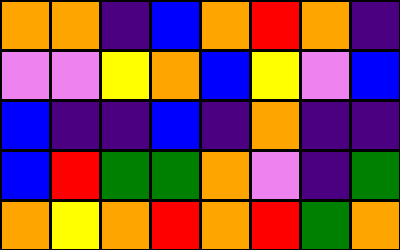[["orange", "orange", "indigo", "blue", "orange", "red", "orange", "indigo"], ["violet", "violet", "yellow", "orange", "blue", "yellow", "violet", "blue"], ["blue", "indigo", "indigo", "blue", "indigo", "orange", "indigo", "indigo"], ["blue", "red", "green", "green", "orange", "violet", "indigo", "green"], ["orange", "yellow", "orange", "red", "orange", "red", "green", "orange"]]